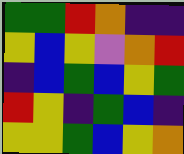[["green", "green", "red", "orange", "indigo", "indigo"], ["yellow", "blue", "yellow", "violet", "orange", "red"], ["indigo", "blue", "green", "blue", "yellow", "green"], ["red", "yellow", "indigo", "green", "blue", "indigo"], ["yellow", "yellow", "green", "blue", "yellow", "orange"]]